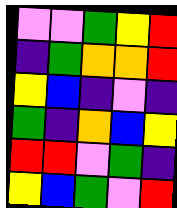[["violet", "violet", "green", "yellow", "red"], ["indigo", "green", "orange", "orange", "red"], ["yellow", "blue", "indigo", "violet", "indigo"], ["green", "indigo", "orange", "blue", "yellow"], ["red", "red", "violet", "green", "indigo"], ["yellow", "blue", "green", "violet", "red"]]